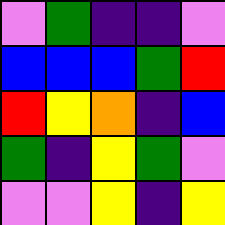[["violet", "green", "indigo", "indigo", "violet"], ["blue", "blue", "blue", "green", "red"], ["red", "yellow", "orange", "indigo", "blue"], ["green", "indigo", "yellow", "green", "violet"], ["violet", "violet", "yellow", "indigo", "yellow"]]